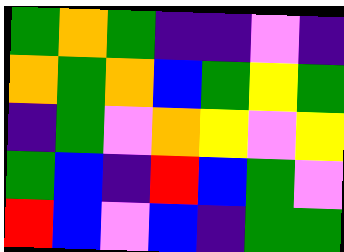[["green", "orange", "green", "indigo", "indigo", "violet", "indigo"], ["orange", "green", "orange", "blue", "green", "yellow", "green"], ["indigo", "green", "violet", "orange", "yellow", "violet", "yellow"], ["green", "blue", "indigo", "red", "blue", "green", "violet"], ["red", "blue", "violet", "blue", "indigo", "green", "green"]]